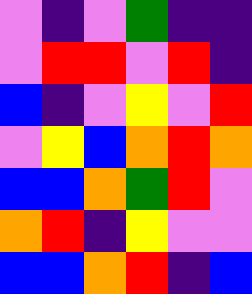[["violet", "indigo", "violet", "green", "indigo", "indigo"], ["violet", "red", "red", "violet", "red", "indigo"], ["blue", "indigo", "violet", "yellow", "violet", "red"], ["violet", "yellow", "blue", "orange", "red", "orange"], ["blue", "blue", "orange", "green", "red", "violet"], ["orange", "red", "indigo", "yellow", "violet", "violet"], ["blue", "blue", "orange", "red", "indigo", "blue"]]